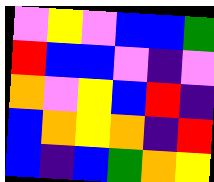[["violet", "yellow", "violet", "blue", "blue", "green"], ["red", "blue", "blue", "violet", "indigo", "violet"], ["orange", "violet", "yellow", "blue", "red", "indigo"], ["blue", "orange", "yellow", "orange", "indigo", "red"], ["blue", "indigo", "blue", "green", "orange", "yellow"]]